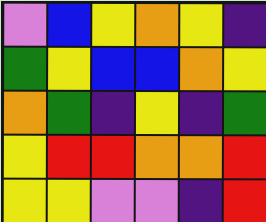[["violet", "blue", "yellow", "orange", "yellow", "indigo"], ["green", "yellow", "blue", "blue", "orange", "yellow"], ["orange", "green", "indigo", "yellow", "indigo", "green"], ["yellow", "red", "red", "orange", "orange", "red"], ["yellow", "yellow", "violet", "violet", "indigo", "red"]]